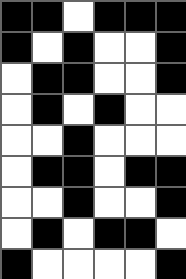[["black", "black", "white", "black", "black", "black"], ["black", "white", "black", "white", "white", "black"], ["white", "black", "black", "white", "white", "black"], ["white", "black", "white", "black", "white", "white"], ["white", "white", "black", "white", "white", "white"], ["white", "black", "black", "white", "black", "black"], ["white", "white", "black", "white", "white", "black"], ["white", "black", "white", "black", "black", "white"], ["black", "white", "white", "white", "white", "black"]]